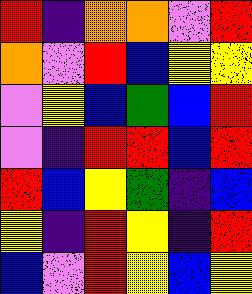[["red", "indigo", "orange", "orange", "violet", "red"], ["orange", "violet", "red", "blue", "yellow", "yellow"], ["violet", "yellow", "blue", "green", "blue", "red"], ["violet", "indigo", "red", "red", "blue", "red"], ["red", "blue", "yellow", "green", "indigo", "blue"], ["yellow", "indigo", "red", "yellow", "indigo", "red"], ["blue", "violet", "red", "yellow", "blue", "yellow"]]